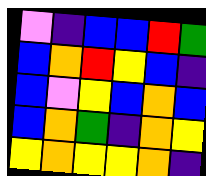[["violet", "indigo", "blue", "blue", "red", "green"], ["blue", "orange", "red", "yellow", "blue", "indigo"], ["blue", "violet", "yellow", "blue", "orange", "blue"], ["blue", "orange", "green", "indigo", "orange", "yellow"], ["yellow", "orange", "yellow", "yellow", "orange", "indigo"]]